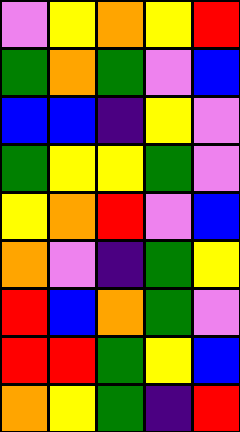[["violet", "yellow", "orange", "yellow", "red"], ["green", "orange", "green", "violet", "blue"], ["blue", "blue", "indigo", "yellow", "violet"], ["green", "yellow", "yellow", "green", "violet"], ["yellow", "orange", "red", "violet", "blue"], ["orange", "violet", "indigo", "green", "yellow"], ["red", "blue", "orange", "green", "violet"], ["red", "red", "green", "yellow", "blue"], ["orange", "yellow", "green", "indigo", "red"]]